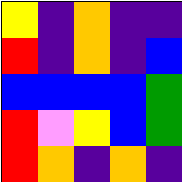[["yellow", "indigo", "orange", "indigo", "indigo"], ["red", "indigo", "orange", "indigo", "blue"], ["blue", "blue", "blue", "blue", "green"], ["red", "violet", "yellow", "blue", "green"], ["red", "orange", "indigo", "orange", "indigo"]]